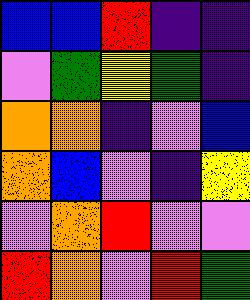[["blue", "blue", "red", "indigo", "indigo"], ["violet", "green", "yellow", "green", "indigo"], ["orange", "orange", "indigo", "violet", "blue"], ["orange", "blue", "violet", "indigo", "yellow"], ["violet", "orange", "red", "violet", "violet"], ["red", "orange", "violet", "red", "green"]]